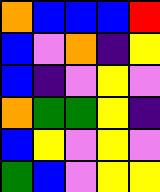[["orange", "blue", "blue", "blue", "red"], ["blue", "violet", "orange", "indigo", "yellow"], ["blue", "indigo", "violet", "yellow", "violet"], ["orange", "green", "green", "yellow", "indigo"], ["blue", "yellow", "violet", "yellow", "violet"], ["green", "blue", "violet", "yellow", "yellow"]]